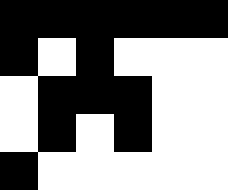[["black", "black", "black", "black", "black", "black"], ["black", "white", "black", "white", "white", "white"], ["white", "black", "black", "black", "white", "white"], ["white", "black", "white", "black", "white", "white"], ["black", "white", "white", "white", "white", "white"]]